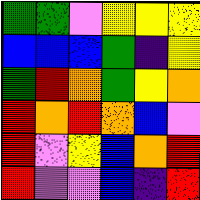[["green", "green", "violet", "yellow", "yellow", "yellow"], ["blue", "blue", "blue", "green", "indigo", "yellow"], ["green", "red", "orange", "green", "yellow", "orange"], ["red", "orange", "red", "orange", "blue", "violet"], ["red", "violet", "yellow", "blue", "orange", "red"], ["red", "violet", "violet", "blue", "indigo", "red"]]